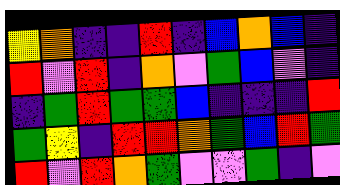[["yellow", "orange", "indigo", "indigo", "red", "indigo", "blue", "orange", "blue", "indigo"], ["red", "violet", "red", "indigo", "orange", "violet", "green", "blue", "violet", "indigo"], ["indigo", "green", "red", "green", "green", "blue", "indigo", "indigo", "indigo", "red"], ["green", "yellow", "indigo", "red", "red", "orange", "green", "blue", "red", "green"], ["red", "violet", "red", "orange", "green", "violet", "violet", "green", "indigo", "violet"]]